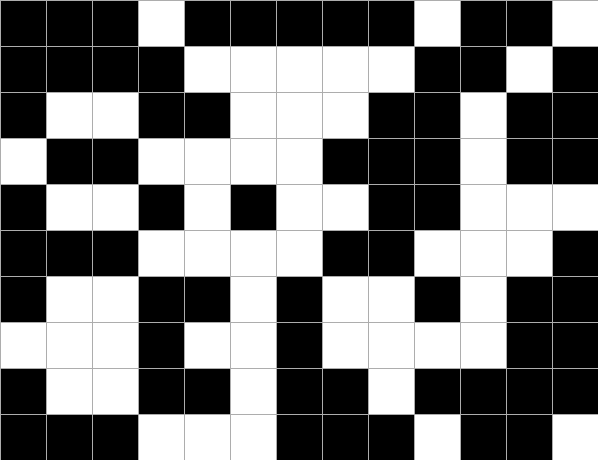[["black", "black", "black", "white", "black", "black", "black", "black", "black", "white", "black", "black", "white"], ["black", "black", "black", "black", "white", "white", "white", "white", "white", "black", "black", "white", "black"], ["black", "white", "white", "black", "black", "white", "white", "white", "black", "black", "white", "black", "black"], ["white", "black", "black", "white", "white", "white", "white", "black", "black", "black", "white", "black", "black"], ["black", "white", "white", "black", "white", "black", "white", "white", "black", "black", "white", "white", "white"], ["black", "black", "black", "white", "white", "white", "white", "black", "black", "white", "white", "white", "black"], ["black", "white", "white", "black", "black", "white", "black", "white", "white", "black", "white", "black", "black"], ["white", "white", "white", "black", "white", "white", "black", "white", "white", "white", "white", "black", "black"], ["black", "white", "white", "black", "black", "white", "black", "black", "white", "black", "black", "black", "black"], ["black", "black", "black", "white", "white", "white", "black", "black", "black", "white", "black", "black", "white"]]